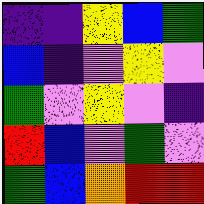[["indigo", "indigo", "yellow", "blue", "green"], ["blue", "indigo", "violet", "yellow", "violet"], ["green", "violet", "yellow", "violet", "indigo"], ["red", "blue", "violet", "green", "violet"], ["green", "blue", "orange", "red", "red"]]